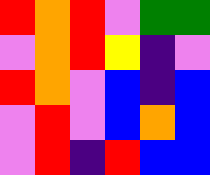[["red", "orange", "red", "violet", "green", "green"], ["violet", "orange", "red", "yellow", "indigo", "violet"], ["red", "orange", "violet", "blue", "indigo", "blue"], ["violet", "red", "violet", "blue", "orange", "blue"], ["violet", "red", "indigo", "red", "blue", "blue"]]